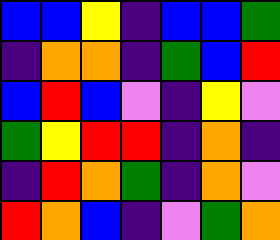[["blue", "blue", "yellow", "indigo", "blue", "blue", "green"], ["indigo", "orange", "orange", "indigo", "green", "blue", "red"], ["blue", "red", "blue", "violet", "indigo", "yellow", "violet"], ["green", "yellow", "red", "red", "indigo", "orange", "indigo"], ["indigo", "red", "orange", "green", "indigo", "orange", "violet"], ["red", "orange", "blue", "indigo", "violet", "green", "orange"]]